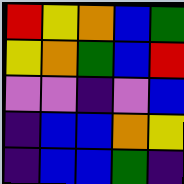[["red", "yellow", "orange", "blue", "green"], ["yellow", "orange", "green", "blue", "red"], ["violet", "violet", "indigo", "violet", "blue"], ["indigo", "blue", "blue", "orange", "yellow"], ["indigo", "blue", "blue", "green", "indigo"]]